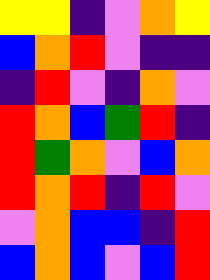[["yellow", "yellow", "indigo", "violet", "orange", "yellow"], ["blue", "orange", "red", "violet", "indigo", "indigo"], ["indigo", "red", "violet", "indigo", "orange", "violet"], ["red", "orange", "blue", "green", "red", "indigo"], ["red", "green", "orange", "violet", "blue", "orange"], ["red", "orange", "red", "indigo", "red", "violet"], ["violet", "orange", "blue", "blue", "indigo", "red"], ["blue", "orange", "blue", "violet", "blue", "red"]]